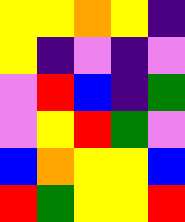[["yellow", "yellow", "orange", "yellow", "indigo"], ["yellow", "indigo", "violet", "indigo", "violet"], ["violet", "red", "blue", "indigo", "green"], ["violet", "yellow", "red", "green", "violet"], ["blue", "orange", "yellow", "yellow", "blue"], ["red", "green", "yellow", "yellow", "red"]]